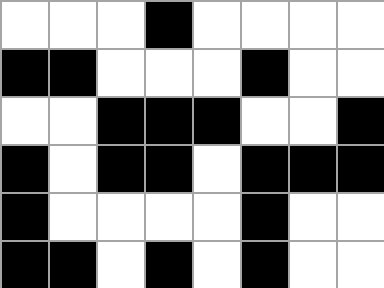[["white", "white", "white", "black", "white", "white", "white", "white"], ["black", "black", "white", "white", "white", "black", "white", "white"], ["white", "white", "black", "black", "black", "white", "white", "black"], ["black", "white", "black", "black", "white", "black", "black", "black"], ["black", "white", "white", "white", "white", "black", "white", "white"], ["black", "black", "white", "black", "white", "black", "white", "white"]]